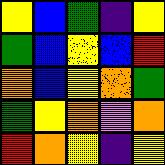[["yellow", "blue", "green", "indigo", "yellow"], ["green", "blue", "yellow", "blue", "red"], ["orange", "blue", "yellow", "orange", "green"], ["green", "yellow", "orange", "violet", "orange"], ["red", "orange", "yellow", "indigo", "yellow"]]